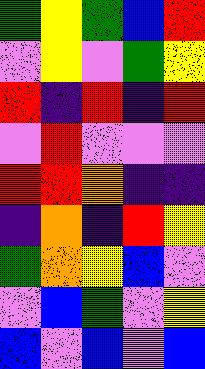[["green", "yellow", "green", "blue", "red"], ["violet", "yellow", "violet", "green", "yellow"], ["red", "indigo", "red", "indigo", "red"], ["violet", "red", "violet", "violet", "violet"], ["red", "red", "orange", "indigo", "indigo"], ["indigo", "orange", "indigo", "red", "yellow"], ["green", "orange", "yellow", "blue", "violet"], ["violet", "blue", "green", "violet", "yellow"], ["blue", "violet", "blue", "violet", "blue"]]